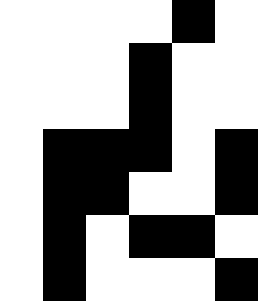[["white", "white", "white", "white", "black", "white"], ["white", "white", "white", "black", "white", "white"], ["white", "white", "white", "black", "white", "white"], ["white", "black", "black", "black", "white", "black"], ["white", "black", "black", "white", "white", "black"], ["white", "black", "white", "black", "black", "white"], ["white", "black", "white", "white", "white", "black"]]